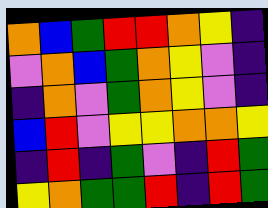[["orange", "blue", "green", "red", "red", "orange", "yellow", "indigo"], ["violet", "orange", "blue", "green", "orange", "yellow", "violet", "indigo"], ["indigo", "orange", "violet", "green", "orange", "yellow", "violet", "indigo"], ["blue", "red", "violet", "yellow", "yellow", "orange", "orange", "yellow"], ["indigo", "red", "indigo", "green", "violet", "indigo", "red", "green"], ["yellow", "orange", "green", "green", "red", "indigo", "red", "green"]]